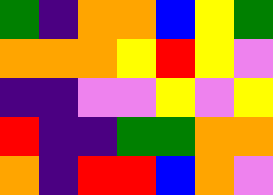[["green", "indigo", "orange", "orange", "blue", "yellow", "green"], ["orange", "orange", "orange", "yellow", "red", "yellow", "violet"], ["indigo", "indigo", "violet", "violet", "yellow", "violet", "yellow"], ["red", "indigo", "indigo", "green", "green", "orange", "orange"], ["orange", "indigo", "red", "red", "blue", "orange", "violet"]]